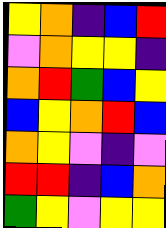[["yellow", "orange", "indigo", "blue", "red"], ["violet", "orange", "yellow", "yellow", "indigo"], ["orange", "red", "green", "blue", "yellow"], ["blue", "yellow", "orange", "red", "blue"], ["orange", "yellow", "violet", "indigo", "violet"], ["red", "red", "indigo", "blue", "orange"], ["green", "yellow", "violet", "yellow", "yellow"]]